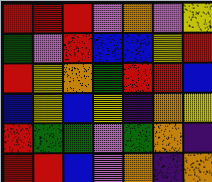[["red", "red", "red", "violet", "orange", "violet", "yellow"], ["green", "violet", "red", "blue", "blue", "yellow", "red"], ["red", "yellow", "orange", "green", "red", "red", "blue"], ["blue", "yellow", "blue", "yellow", "indigo", "orange", "yellow"], ["red", "green", "green", "violet", "green", "orange", "indigo"], ["red", "red", "blue", "violet", "orange", "indigo", "orange"]]